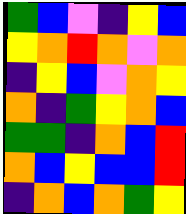[["green", "blue", "violet", "indigo", "yellow", "blue"], ["yellow", "orange", "red", "orange", "violet", "orange"], ["indigo", "yellow", "blue", "violet", "orange", "yellow"], ["orange", "indigo", "green", "yellow", "orange", "blue"], ["green", "green", "indigo", "orange", "blue", "red"], ["orange", "blue", "yellow", "blue", "blue", "red"], ["indigo", "orange", "blue", "orange", "green", "yellow"]]